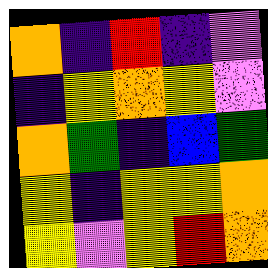[["orange", "indigo", "red", "indigo", "violet"], ["indigo", "yellow", "orange", "yellow", "violet"], ["orange", "green", "indigo", "blue", "green"], ["yellow", "indigo", "yellow", "yellow", "orange"], ["yellow", "violet", "yellow", "red", "orange"]]